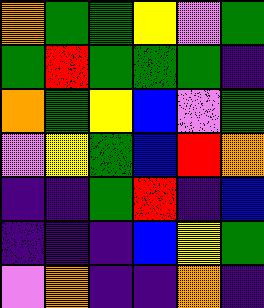[["orange", "green", "green", "yellow", "violet", "green"], ["green", "red", "green", "green", "green", "indigo"], ["orange", "green", "yellow", "blue", "violet", "green"], ["violet", "yellow", "green", "blue", "red", "orange"], ["indigo", "indigo", "green", "red", "indigo", "blue"], ["indigo", "indigo", "indigo", "blue", "yellow", "green"], ["violet", "orange", "indigo", "indigo", "orange", "indigo"]]